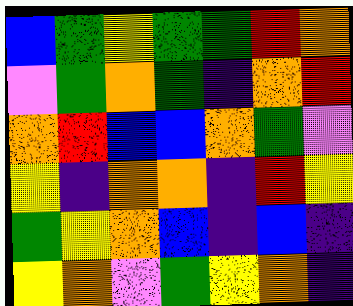[["blue", "green", "yellow", "green", "green", "red", "orange"], ["violet", "green", "orange", "green", "indigo", "orange", "red"], ["orange", "red", "blue", "blue", "orange", "green", "violet"], ["yellow", "indigo", "orange", "orange", "indigo", "red", "yellow"], ["green", "yellow", "orange", "blue", "indigo", "blue", "indigo"], ["yellow", "orange", "violet", "green", "yellow", "orange", "indigo"]]